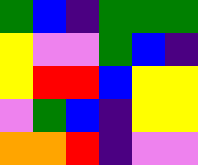[["green", "blue", "indigo", "green", "green", "green"], ["yellow", "violet", "violet", "green", "blue", "indigo"], ["yellow", "red", "red", "blue", "yellow", "yellow"], ["violet", "green", "blue", "indigo", "yellow", "yellow"], ["orange", "orange", "red", "indigo", "violet", "violet"]]